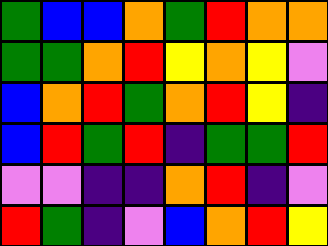[["green", "blue", "blue", "orange", "green", "red", "orange", "orange"], ["green", "green", "orange", "red", "yellow", "orange", "yellow", "violet"], ["blue", "orange", "red", "green", "orange", "red", "yellow", "indigo"], ["blue", "red", "green", "red", "indigo", "green", "green", "red"], ["violet", "violet", "indigo", "indigo", "orange", "red", "indigo", "violet"], ["red", "green", "indigo", "violet", "blue", "orange", "red", "yellow"]]